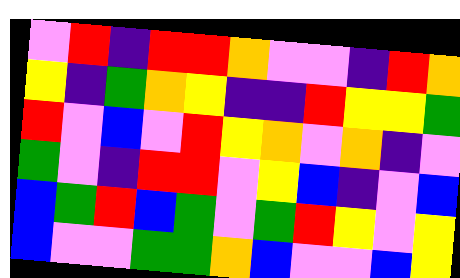[["violet", "red", "indigo", "red", "red", "orange", "violet", "violet", "indigo", "red", "orange"], ["yellow", "indigo", "green", "orange", "yellow", "indigo", "indigo", "red", "yellow", "yellow", "green"], ["red", "violet", "blue", "violet", "red", "yellow", "orange", "violet", "orange", "indigo", "violet"], ["green", "violet", "indigo", "red", "red", "violet", "yellow", "blue", "indigo", "violet", "blue"], ["blue", "green", "red", "blue", "green", "violet", "green", "red", "yellow", "violet", "yellow"], ["blue", "violet", "violet", "green", "green", "orange", "blue", "violet", "violet", "blue", "yellow"]]